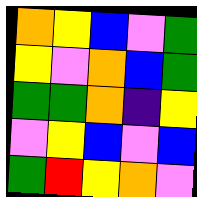[["orange", "yellow", "blue", "violet", "green"], ["yellow", "violet", "orange", "blue", "green"], ["green", "green", "orange", "indigo", "yellow"], ["violet", "yellow", "blue", "violet", "blue"], ["green", "red", "yellow", "orange", "violet"]]